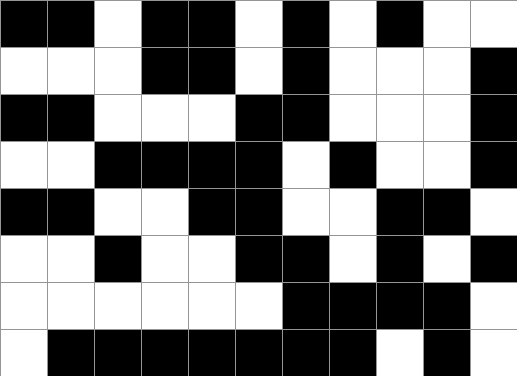[["black", "black", "white", "black", "black", "white", "black", "white", "black", "white", "white"], ["white", "white", "white", "black", "black", "white", "black", "white", "white", "white", "black"], ["black", "black", "white", "white", "white", "black", "black", "white", "white", "white", "black"], ["white", "white", "black", "black", "black", "black", "white", "black", "white", "white", "black"], ["black", "black", "white", "white", "black", "black", "white", "white", "black", "black", "white"], ["white", "white", "black", "white", "white", "black", "black", "white", "black", "white", "black"], ["white", "white", "white", "white", "white", "white", "black", "black", "black", "black", "white"], ["white", "black", "black", "black", "black", "black", "black", "black", "white", "black", "white"]]